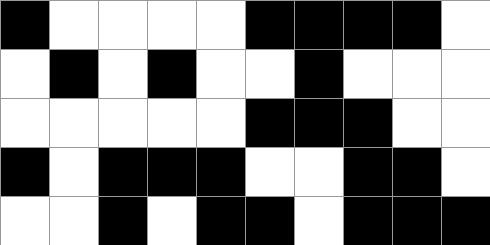[["black", "white", "white", "white", "white", "black", "black", "black", "black", "white"], ["white", "black", "white", "black", "white", "white", "black", "white", "white", "white"], ["white", "white", "white", "white", "white", "black", "black", "black", "white", "white"], ["black", "white", "black", "black", "black", "white", "white", "black", "black", "white"], ["white", "white", "black", "white", "black", "black", "white", "black", "black", "black"]]